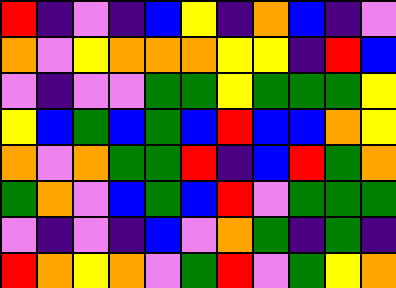[["red", "indigo", "violet", "indigo", "blue", "yellow", "indigo", "orange", "blue", "indigo", "violet"], ["orange", "violet", "yellow", "orange", "orange", "orange", "yellow", "yellow", "indigo", "red", "blue"], ["violet", "indigo", "violet", "violet", "green", "green", "yellow", "green", "green", "green", "yellow"], ["yellow", "blue", "green", "blue", "green", "blue", "red", "blue", "blue", "orange", "yellow"], ["orange", "violet", "orange", "green", "green", "red", "indigo", "blue", "red", "green", "orange"], ["green", "orange", "violet", "blue", "green", "blue", "red", "violet", "green", "green", "green"], ["violet", "indigo", "violet", "indigo", "blue", "violet", "orange", "green", "indigo", "green", "indigo"], ["red", "orange", "yellow", "orange", "violet", "green", "red", "violet", "green", "yellow", "orange"]]